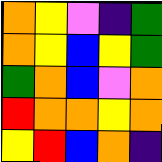[["orange", "yellow", "violet", "indigo", "green"], ["orange", "yellow", "blue", "yellow", "green"], ["green", "orange", "blue", "violet", "orange"], ["red", "orange", "orange", "yellow", "orange"], ["yellow", "red", "blue", "orange", "indigo"]]